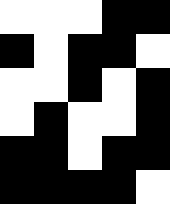[["white", "white", "white", "black", "black"], ["black", "white", "black", "black", "white"], ["white", "white", "black", "white", "black"], ["white", "black", "white", "white", "black"], ["black", "black", "white", "black", "black"], ["black", "black", "black", "black", "white"]]